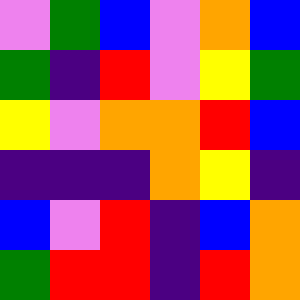[["violet", "green", "blue", "violet", "orange", "blue"], ["green", "indigo", "red", "violet", "yellow", "green"], ["yellow", "violet", "orange", "orange", "red", "blue"], ["indigo", "indigo", "indigo", "orange", "yellow", "indigo"], ["blue", "violet", "red", "indigo", "blue", "orange"], ["green", "red", "red", "indigo", "red", "orange"]]